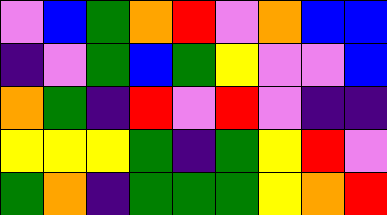[["violet", "blue", "green", "orange", "red", "violet", "orange", "blue", "blue"], ["indigo", "violet", "green", "blue", "green", "yellow", "violet", "violet", "blue"], ["orange", "green", "indigo", "red", "violet", "red", "violet", "indigo", "indigo"], ["yellow", "yellow", "yellow", "green", "indigo", "green", "yellow", "red", "violet"], ["green", "orange", "indigo", "green", "green", "green", "yellow", "orange", "red"]]